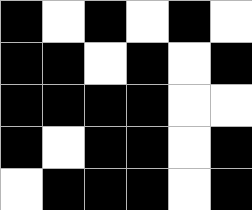[["black", "white", "black", "white", "black", "white"], ["black", "black", "white", "black", "white", "black"], ["black", "black", "black", "black", "white", "white"], ["black", "white", "black", "black", "white", "black"], ["white", "black", "black", "black", "white", "black"]]